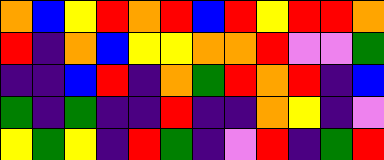[["orange", "blue", "yellow", "red", "orange", "red", "blue", "red", "yellow", "red", "red", "orange"], ["red", "indigo", "orange", "blue", "yellow", "yellow", "orange", "orange", "red", "violet", "violet", "green"], ["indigo", "indigo", "blue", "red", "indigo", "orange", "green", "red", "orange", "red", "indigo", "blue"], ["green", "indigo", "green", "indigo", "indigo", "red", "indigo", "indigo", "orange", "yellow", "indigo", "violet"], ["yellow", "green", "yellow", "indigo", "red", "green", "indigo", "violet", "red", "indigo", "green", "red"]]